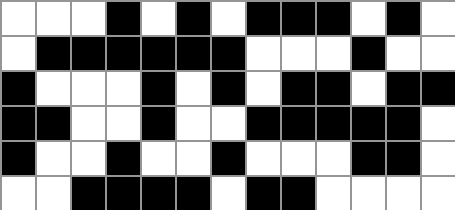[["white", "white", "white", "black", "white", "black", "white", "black", "black", "black", "white", "black", "white"], ["white", "black", "black", "black", "black", "black", "black", "white", "white", "white", "black", "white", "white"], ["black", "white", "white", "white", "black", "white", "black", "white", "black", "black", "white", "black", "black"], ["black", "black", "white", "white", "black", "white", "white", "black", "black", "black", "black", "black", "white"], ["black", "white", "white", "black", "white", "white", "black", "white", "white", "white", "black", "black", "white"], ["white", "white", "black", "black", "black", "black", "white", "black", "black", "white", "white", "white", "white"]]